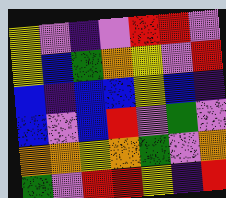[["yellow", "violet", "indigo", "violet", "red", "red", "violet"], ["yellow", "blue", "green", "orange", "yellow", "violet", "red"], ["blue", "indigo", "blue", "blue", "yellow", "blue", "indigo"], ["blue", "violet", "blue", "red", "violet", "green", "violet"], ["orange", "orange", "yellow", "orange", "green", "violet", "orange"], ["green", "violet", "red", "red", "yellow", "indigo", "red"]]